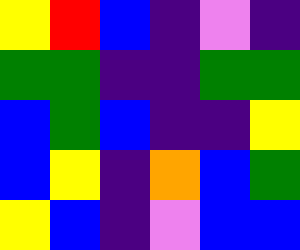[["yellow", "red", "blue", "indigo", "violet", "indigo"], ["green", "green", "indigo", "indigo", "green", "green"], ["blue", "green", "blue", "indigo", "indigo", "yellow"], ["blue", "yellow", "indigo", "orange", "blue", "green"], ["yellow", "blue", "indigo", "violet", "blue", "blue"]]